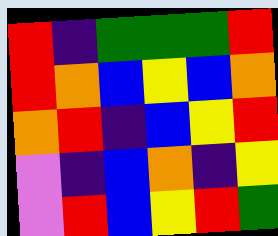[["red", "indigo", "green", "green", "green", "red"], ["red", "orange", "blue", "yellow", "blue", "orange"], ["orange", "red", "indigo", "blue", "yellow", "red"], ["violet", "indigo", "blue", "orange", "indigo", "yellow"], ["violet", "red", "blue", "yellow", "red", "green"]]